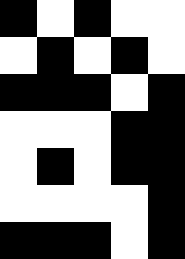[["black", "white", "black", "white", "white"], ["white", "black", "white", "black", "white"], ["black", "black", "black", "white", "black"], ["white", "white", "white", "black", "black"], ["white", "black", "white", "black", "black"], ["white", "white", "white", "white", "black"], ["black", "black", "black", "white", "black"]]